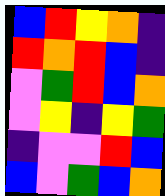[["blue", "red", "yellow", "orange", "indigo"], ["red", "orange", "red", "blue", "indigo"], ["violet", "green", "red", "blue", "orange"], ["violet", "yellow", "indigo", "yellow", "green"], ["indigo", "violet", "violet", "red", "blue"], ["blue", "violet", "green", "blue", "orange"]]